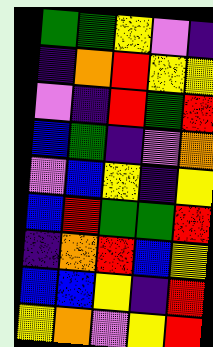[["green", "green", "yellow", "violet", "indigo"], ["indigo", "orange", "red", "yellow", "yellow"], ["violet", "indigo", "red", "green", "red"], ["blue", "green", "indigo", "violet", "orange"], ["violet", "blue", "yellow", "indigo", "yellow"], ["blue", "red", "green", "green", "red"], ["indigo", "orange", "red", "blue", "yellow"], ["blue", "blue", "yellow", "indigo", "red"], ["yellow", "orange", "violet", "yellow", "red"]]